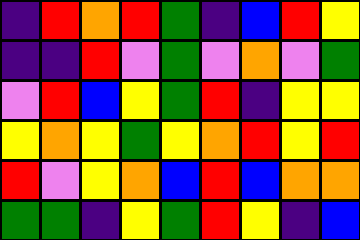[["indigo", "red", "orange", "red", "green", "indigo", "blue", "red", "yellow"], ["indigo", "indigo", "red", "violet", "green", "violet", "orange", "violet", "green"], ["violet", "red", "blue", "yellow", "green", "red", "indigo", "yellow", "yellow"], ["yellow", "orange", "yellow", "green", "yellow", "orange", "red", "yellow", "red"], ["red", "violet", "yellow", "orange", "blue", "red", "blue", "orange", "orange"], ["green", "green", "indigo", "yellow", "green", "red", "yellow", "indigo", "blue"]]